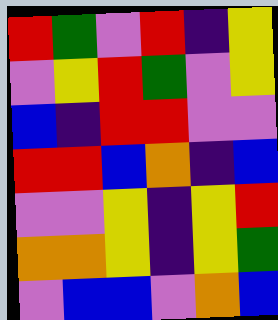[["red", "green", "violet", "red", "indigo", "yellow"], ["violet", "yellow", "red", "green", "violet", "yellow"], ["blue", "indigo", "red", "red", "violet", "violet"], ["red", "red", "blue", "orange", "indigo", "blue"], ["violet", "violet", "yellow", "indigo", "yellow", "red"], ["orange", "orange", "yellow", "indigo", "yellow", "green"], ["violet", "blue", "blue", "violet", "orange", "blue"]]